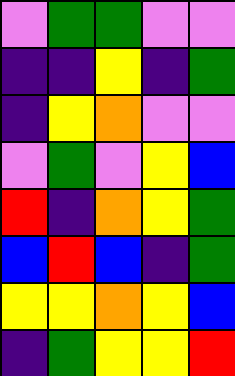[["violet", "green", "green", "violet", "violet"], ["indigo", "indigo", "yellow", "indigo", "green"], ["indigo", "yellow", "orange", "violet", "violet"], ["violet", "green", "violet", "yellow", "blue"], ["red", "indigo", "orange", "yellow", "green"], ["blue", "red", "blue", "indigo", "green"], ["yellow", "yellow", "orange", "yellow", "blue"], ["indigo", "green", "yellow", "yellow", "red"]]